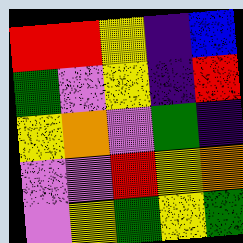[["red", "red", "yellow", "indigo", "blue"], ["green", "violet", "yellow", "indigo", "red"], ["yellow", "orange", "violet", "green", "indigo"], ["violet", "violet", "red", "yellow", "orange"], ["violet", "yellow", "green", "yellow", "green"]]